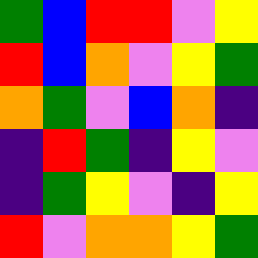[["green", "blue", "red", "red", "violet", "yellow"], ["red", "blue", "orange", "violet", "yellow", "green"], ["orange", "green", "violet", "blue", "orange", "indigo"], ["indigo", "red", "green", "indigo", "yellow", "violet"], ["indigo", "green", "yellow", "violet", "indigo", "yellow"], ["red", "violet", "orange", "orange", "yellow", "green"]]